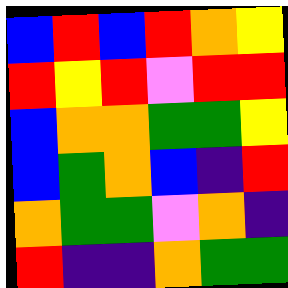[["blue", "red", "blue", "red", "orange", "yellow"], ["red", "yellow", "red", "violet", "red", "red"], ["blue", "orange", "orange", "green", "green", "yellow"], ["blue", "green", "orange", "blue", "indigo", "red"], ["orange", "green", "green", "violet", "orange", "indigo"], ["red", "indigo", "indigo", "orange", "green", "green"]]